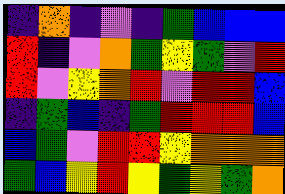[["indigo", "orange", "indigo", "violet", "indigo", "green", "blue", "blue", "blue"], ["red", "indigo", "violet", "orange", "green", "yellow", "green", "violet", "red"], ["red", "violet", "yellow", "orange", "red", "violet", "red", "red", "blue"], ["indigo", "green", "blue", "indigo", "green", "red", "red", "red", "blue"], ["blue", "green", "violet", "red", "red", "yellow", "orange", "orange", "orange"], ["green", "blue", "yellow", "red", "yellow", "green", "yellow", "green", "orange"]]